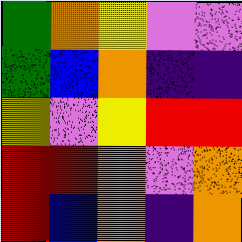[["green", "orange", "yellow", "violet", "violet"], ["green", "blue", "orange", "indigo", "indigo"], ["yellow", "violet", "yellow", "red", "red"], ["red", "red", "orange", "violet", "orange"], ["red", "blue", "orange", "indigo", "orange"]]